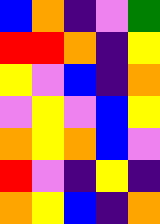[["blue", "orange", "indigo", "violet", "green"], ["red", "red", "orange", "indigo", "yellow"], ["yellow", "violet", "blue", "indigo", "orange"], ["violet", "yellow", "violet", "blue", "yellow"], ["orange", "yellow", "orange", "blue", "violet"], ["red", "violet", "indigo", "yellow", "indigo"], ["orange", "yellow", "blue", "indigo", "orange"]]